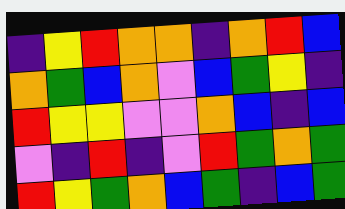[["indigo", "yellow", "red", "orange", "orange", "indigo", "orange", "red", "blue"], ["orange", "green", "blue", "orange", "violet", "blue", "green", "yellow", "indigo"], ["red", "yellow", "yellow", "violet", "violet", "orange", "blue", "indigo", "blue"], ["violet", "indigo", "red", "indigo", "violet", "red", "green", "orange", "green"], ["red", "yellow", "green", "orange", "blue", "green", "indigo", "blue", "green"]]